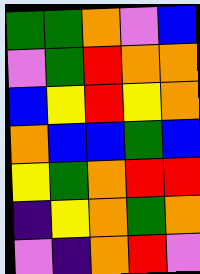[["green", "green", "orange", "violet", "blue"], ["violet", "green", "red", "orange", "orange"], ["blue", "yellow", "red", "yellow", "orange"], ["orange", "blue", "blue", "green", "blue"], ["yellow", "green", "orange", "red", "red"], ["indigo", "yellow", "orange", "green", "orange"], ["violet", "indigo", "orange", "red", "violet"]]